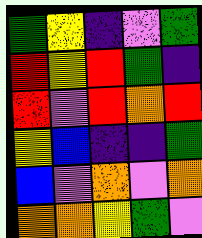[["green", "yellow", "indigo", "violet", "green"], ["red", "yellow", "red", "green", "indigo"], ["red", "violet", "red", "orange", "red"], ["yellow", "blue", "indigo", "indigo", "green"], ["blue", "violet", "orange", "violet", "orange"], ["orange", "orange", "yellow", "green", "violet"]]